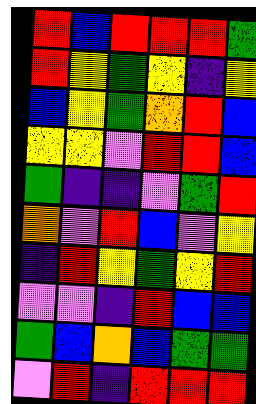[["red", "blue", "red", "red", "red", "green"], ["red", "yellow", "green", "yellow", "indigo", "yellow"], ["blue", "yellow", "green", "orange", "red", "blue"], ["yellow", "yellow", "violet", "red", "red", "blue"], ["green", "indigo", "indigo", "violet", "green", "red"], ["orange", "violet", "red", "blue", "violet", "yellow"], ["indigo", "red", "yellow", "green", "yellow", "red"], ["violet", "violet", "indigo", "red", "blue", "blue"], ["green", "blue", "orange", "blue", "green", "green"], ["violet", "red", "indigo", "red", "red", "red"]]